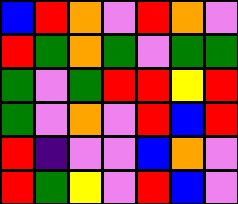[["blue", "red", "orange", "violet", "red", "orange", "violet"], ["red", "green", "orange", "green", "violet", "green", "green"], ["green", "violet", "green", "red", "red", "yellow", "red"], ["green", "violet", "orange", "violet", "red", "blue", "red"], ["red", "indigo", "violet", "violet", "blue", "orange", "violet"], ["red", "green", "yellow", "violet", "red", "blue", "violet"]]